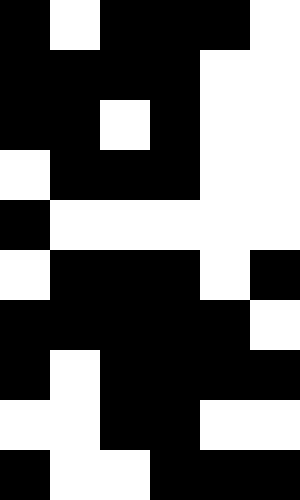[["black", "white", "black", "black", "black", "white"], ["black", "black", "black", "black", "white", "white"], ["black", "black", "white", "black", "white", "white"], ["white", "black", "black", "black", "white", "white"], ["black", "white", "white", "white", "white", "white"], ["white", "black", "black", "black", "white", "black"], ["black", "black", "black", "black", "black", "white"], ["black", "white", "black", "black", "black", "black"], ["white", "white", "black", "black", "white", "white"], ["black", "white", "white", "black", "black", "black"]]